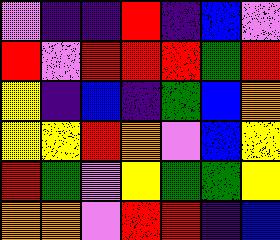[["violet", "indigo", "indigo", "red", "indigo", "blue", "violet"], ["red", "violet", "red", "red", "red", "green", "red"], ["yellow", "indigo", "blue", "indigo", "green", "blue", "orange"], ["yellow", "yellow", "red", "orange", "violet", "blue", "yellow"], ["red", "green", "violet", "yellow", "green", "green", "yellow"], ["orange", "orange", "violet", "red", "red", "indigo", "blue"]]